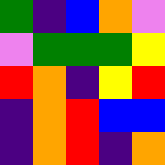[["green", "indigo", "blue", "orange", "violet"], ["violet", "green", "green", "green", "yellow"], ["red", "orange", "indigo", "yellow", "red"], ["indigo", "orange", "red", "blue", "blue"], ["indigo", "orange", "red", "indigo", "orange"]]